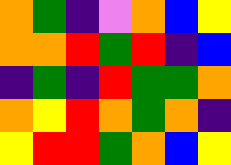[["orange", "green", "indigo", "violet", "orange", "blue", "yellow"], ["orange", "orange", "red", "green", "red", "indigo", "blue"], ["indigo", "green", "indigo", "red", "green", "green", "orange"], ["orange", "yellow", "red", "orange", "green", "orange", "indigo"], ["yellow", "red", "red", "green", "orange", "blue", "yellow"]]